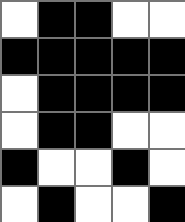[["white", "black", "black", "white", "white"], ["black", "black", "black", "black", "black"], ["white", "black", "black", "black", "black"], ["white", "black", "black", "white", "white"], ["black", "white", "white", "black", "white"], ["white", "black", "white", "white", "black"]]